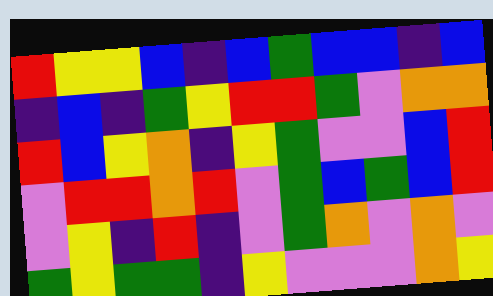[["red", "yellow", "yellow", "blue", "indigo", "blue", "green", "blue", "blue", "indigo", "blue"], ["indigo", "blue", "indigo", "green", "yellow", "red", "red", "green", "violet", "orange", "orange"], ["red", "blue", "yellow", "orange", "indigo", "yellow", "green", "violet", "violet", "blue", "red"], ["violet", "red", "red", "orange", "red", "violet", "green", "blue", "green", "blue", "red"], ["violet", "yellow", "indigo", "red", "indigo", "violet", "green", "orange", "violet", "orange", "violet"], ["green", "yellow", "green", "green", "indigo", "yellow", "violet", "violet", "violet", "orange", "yellow"]]